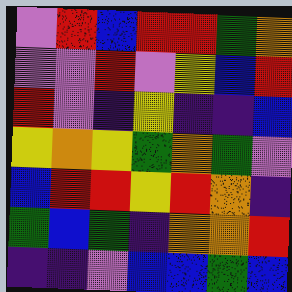[["violet", "red", "blue", "red", "red", "green", "orange"], ["violet", "violet", "red", "violet", "yellow", "blue", "red"], ["red", "violet", "indigo", "yellow", "indigo", "indigo", "blue"], ["yellow", "orange", "yellow", "green", "orange", "green", "violet"], ["blue", "red", "red", "yellow", "red", "orange", "indigo"], ["green", "blue", "green", "indigo", "orange", "orange", "red"], ["indigo", "indigo", "violet", "blue", "blue", "green", "blue"]]